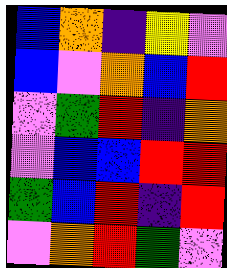[["blue", "orange", "indigo", "yellow", "violet"], ["blue", "violet", "orange", "blue", "red"], ["violet", "green", "red", "indigo", "orange"], ["violet", "blue", "blue", "red", "red"], ["green", "blue", "red", "indigo", "red"], ["violet", "orange", "red", "green", "violet"]]